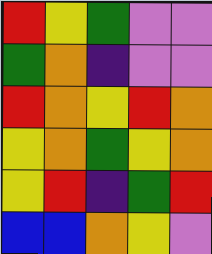[["red", "yellow", "green", "violet", "violet"], ["green", "orange", "indigo", "violet", "violet"], ["red", "orange", "yellow", "red", "orange"], ["yellow", "orange", "green", "yellow", "orange"], ["yellow", "red", "indigo", "green", "red"], ["blue", "blue", "orange", "yellow", "violet"]]